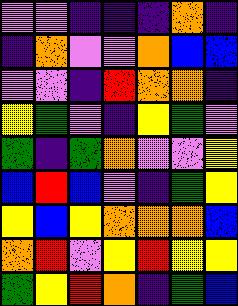[["violet", "violet", "indigo", "indigo", "indigo", "orange", "indigo"], ["indigo", "orange", "violet", "violet", "orange", "blue", "blue"], ["violet", "violet", "indigo", "red", "orange", "orange", "indigo"], ["yellow", "green", "violet", "indigo", "yellow", "green", "violet"], ["green", "indigo", "green", "orange", "violet", "violet", "yellow"], ["blue", "red", "blue", "violet", "indigo", "green", "yellow"], ["yellow", "blue", "yellow", "orange", "orange", "orange", "blue"], ["orange", "red", "violet", "yellow", "red", "yellow", "yellow"], ["green", "yellow", "red", "orange", "indigo", "green", "blue"]]